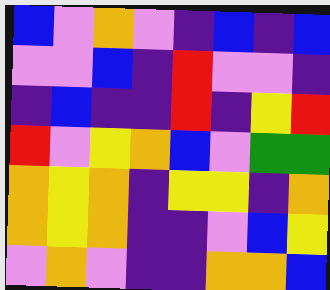[["blue", "violet", "orange", "violet", "indigo", "blue", "indigo", "blue"], ["violet", "violet", "blue", "indigo", "red", "violet", "violet", "indigo"], ["indigo", "blue", "indigo", "indigo", "red", "indigo", "yellow", "red"], ["red", "violet", "yellow", "orange", "blue", "violet", "green", "green"], ["orange", "yellow", "orange", "indigo", "yellow", "yellow", "indigo", "orange"], ["orange", "yellow", "orange", "indigo", "indigo", "violet", "blue", "yellow"], ["violet", "orange", "violet", "indigo", "indigo", "orange", "orange", "blue"]]